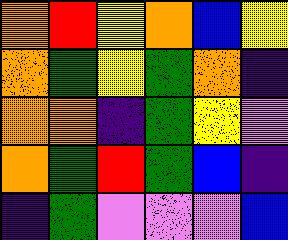[["orange", "red", "yellow", "orange", "blue", "yellow"], ["orange", "green", "yellow", "green", "orange", "indigo"], ["orange", "orange", "indigo", "green", "yellow", "violet"], ["orange", "green", "red", "green", "blue", "indigo"], ["indigo", "green", "violet", "violet", "violet", "blue"]]